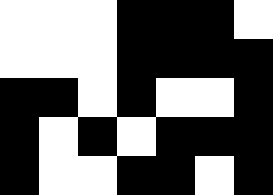[["white", "white", "white", "black", "black", "black", "white"], ["white", "white", "white", "black", "black", "black", "black"], ["black", "black", "white", "black", "white", "white", "black"], ["black", "white", "black", "white", "black", "black", "black"], ["black", "white", "white", "black", "black", "white", "black"]]